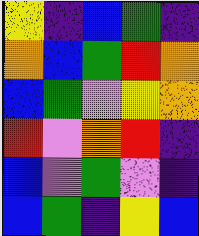[["yellow", "indigo", "blue", "green", "indigo"], ["orange", "blue", "green", "red", "orange"], ["blue", "green", "violet", "yellow", "orange"], ["red", "violet", "orange", "red", "indigo"], ["blue", "violet", "green", "violet", "indigo"], ["blue", "green", "indigo", "yellow", "blue"]]